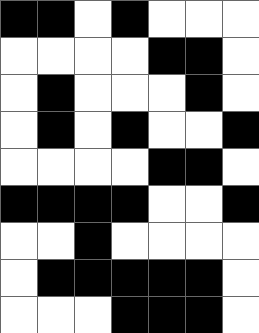[["black", "black", "white", "black", "white", "white", "white"], ["white", "white", "white", "white", "black", "black", "white"], ["white", "black", "white", "white", "white", "black", "white"], ["white", "black", "white", "black", "white", "white", "black"], ["white", "white", "white", "white", "black", "black", "white"], ["black", "black", "black", "black", "white", "white", "black"], ["white", "white", "black", "white", "white", "white", "white"], ["white", "black", "black", "black", "black", "black", "white"], ["white", "white", "white", "black", "black", "black", "white"]]